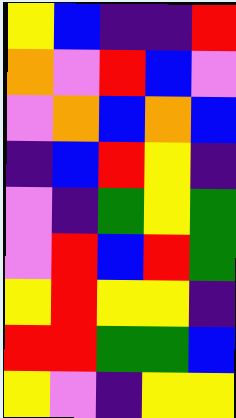[["yellow", "blue", "indigo", "indigo", "red"], ["orange", "violet", "red", "blue", "violet"], ["violet", "orange", "blue", "orange", "blue"], ["indigo", "blue", "red", "yellow", "indigo"], ["violet", "indigo", "green", "yellow", "green"], ["violet", "red", "blue", "red", "green"], ["yellow", "red", "yellow", "yellow", "indigo"], ["red", "red", "green", "green", "blue"], ["yellow", "violet", "indigo", "yellow", "yellow"]]